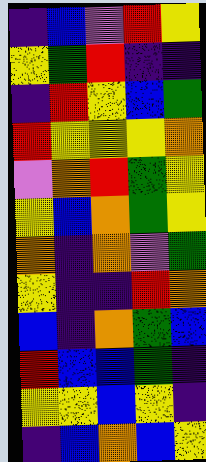[["indigo", "blue", "violet", "red", "yellow"], ["yellow", "green", "red", "indigo", "indigo"], ["indigo", "red", "yellow", "blue", "green"], ["red", "yellow", "yellow", "yellow", "orange"], ["violet", "orange", "red", "green", "yellow"], ["yellow", "blue", "orange", "green", "yellow"], ["orange", "indigo", "orange", "violet", "green"], ["yellow", "indigo", "indigo", "red", "orange"], ["blue", "indigo", "orange", "green", "blue"], ["red", "blue", "blue", "green", "indigo"], ["yellow", "yellow", "blue", "yellow", "indigo"], ["indigo", "blue", "orange", "blue", "yellow"]]